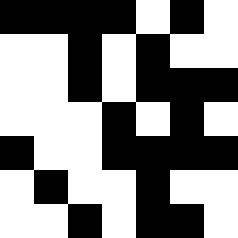[["black", "black", "black", "black", "white", "black", "white"], ["white", "white", "black", "white", "black", "white", "white"], ["white", "white", "black", "white", "black", "black", "black"], ["white", "white", "white", "black", "white", "black", "white"], ["black", "white", "white", "black", "black", "black", "black"], ["white", "black", "white", "white", "black", "white", "white"], ["white", "white", "black", "white", "black", "black", "white"]]